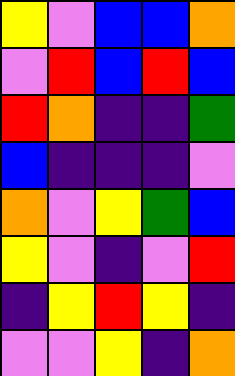[["yellow", "violet", "blue", "blue", "orange"], ["violet", "red", "blue", "red", "blue"], ["red", "orange", "indigo", "indigo", "green"], ["blue", "indigo", "indigo", "indigo", "violet"], ["orange", "violet", "yellow", "green", "blue"], ["yellow", "violet", "indigo", "violet", "red"], ["indigo", "yellow", "red", "yellow", "indigo"], ["violet", "violet", "yellow", "indigo", "orange"]]